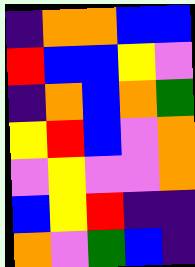[["indigo", "orange", "orange", "blue", "blue"], ["red", "blue", "blue", "yellow", "violet"], ["indigo", "orange", "blue", "orange", "green"], ["yellow", "red", "blue", "violet", "orange"], ["violet", "yellow", "violet", "violet", "orange"], ["blue", "yellow", "red", "indigo", "indigo"], ["orange", "violet", "green", "blue", "indigo"]]